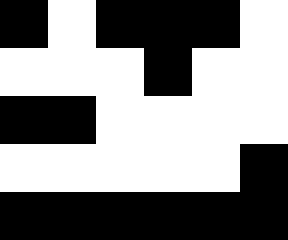[["black", "white", "black", "black", "black", "white"], ["white", "white", "white", "black", "white", "white"], ["black", "black", "white", "white", "white", "white"], ["white", "white", "white", "white", "white", "black"], ["black", "black", "black", "black", "black", "black"]]